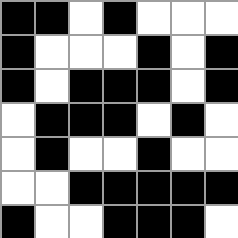[["black", "black", "white", "black", "white", "white", "white"], ["black", "white", "white", "white", "black", "white", "black"], ["black", "white", "black", "black", "black", "white", "black"], ["white", "black", "black", "black", "white", "black", "white"], ["white", "black", "white", "white", "black", "white", "white"], ["white", "white", "black", "black", "black", "black", "black"], ["black", "white", "white", "black", "black", "black", "white"]]